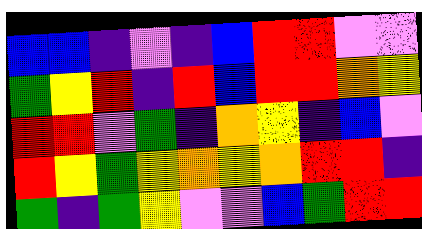[["blue", "blue", "indigo", "violet", "indigo", "blue", "red", "red", "violet", "violet"], ["green", "yellow", "red", "indigo", "red", "blue", "red", "red", "orange", "yellow"], ["red", "red", "violet", "green", "indigo", "orange", "yellow", "indigo", "blue", "violet"], ["red", "yellow", "green", "yellow", "orange", "yellow", "orange", "red", "red", "indigo"], ["green", "indigo", "green", "yellow", "violet", "violet", "blue", "green", "red", "red"]]